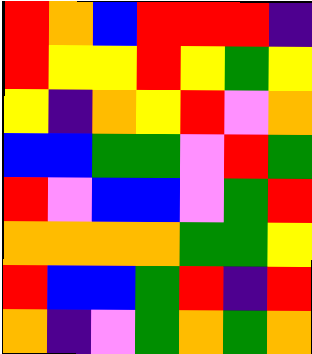[["red", "orange", "blue", "red", "red", "red", "indigo"], ["red", "yellow", "yellow", "red", "yellow", "green", "yellow"], ["yellow", "indigo", "orange", "yellow", "red", "violet", "orange"], ["blue", "blue", "green", "green", "violet", "red", "green"], ["red", "violet", "blue", "blue", "violet", "green", "red"], ["orange", "orange", "orange", "orange", "green", "green", "yellow"], ["red", "blue", "blue", "green", "red", "indigo", "red"], ["orange", "indigo", "violet", "green", "orange", "green", "orange"]]